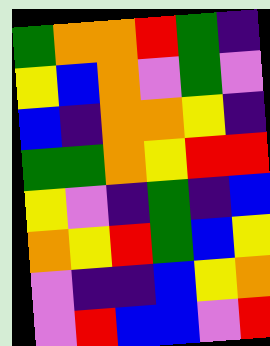[["green", "orange", "orange", "red", "green", "indigo"], ["yellow", "blue", "orange", "violet", "green", "violet"], ["blue", "indigo", "orange", "orange", "yellow", "indigo"], ["green", "green", "orange", "yellow", "red", "red"], ["yellow", "violet", "indigo", "green", "indigo", "blue"], ["orange", "yellow", "red", "green", "blue", "yellow"], ["violet", "indigo", "indigo", "blue", "yellow", "orange"], ["violet", "red", "blue", "blue", "violet", "red"]]